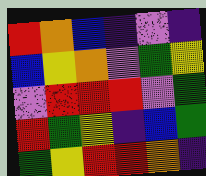[["red", "orange", "blue", "indigo", "violet", "indigo"], ["blue", "yellow", "orange", "violet", "green", "yellow"], ["violet", "red", "red", "red", "violet", "green"], ["red", "green", "yellow", "indigo", "blue", "green"], ["green", "yellow", "red", "red", "orange", "indigo"]]